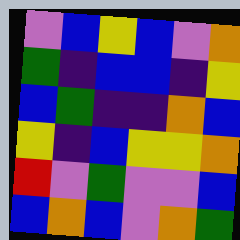[["violet", "blue", "yellow", "blue", "violet", "orange"], ["green", "indigo", "blue", "blue", "indigo", "yellow"], ["blue", "green", "indigo", "indigo", "orange", "blue"], ["yellow", "indigo", "blue", "yellow", "yellow", "orange"], ["red", "violet", "green", "violet", "violet", "blue"], ["blue", "orange", "blue", "violet", "orange", "green"]]